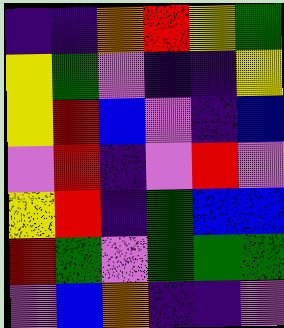[["indigo", "indigo", "orange", "red", "yellow", "green"], ["yellow", "green", "violet", "indigo", "indigo", "yellow"], ["yellow", "red", "blue", "violet", "indigo", "blue"], ["violet", "red", "indigo", "violet", "red", "violet"], ["yellow", "red", "indigo", "green", "blue", "blue"], ["red", "green", "violet", "green", "green", "green"], ["violet", "blue", "orange", "indigo", "indigo", "violet"]]